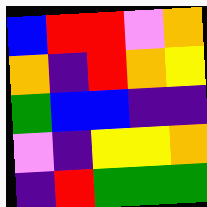[["blue", "red", "red", "violet", "orange"], ["orange", "indigo", "red", "orange", "yellow"], ["green", "blue", "blue", "indigo", "indigo"], ["violet", "indigo", "yellow", "yellow", "orange"], ["indigo", "red", "green", "green", "green"]]